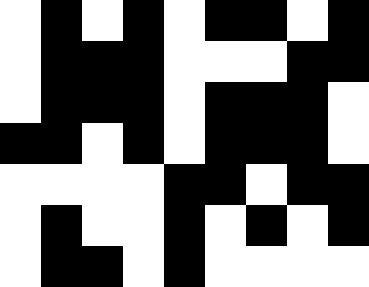[["white", "black", "white", "black", "white", "black", "black", "white", "black"], ["white", "black", "black", "black", "white", "white", "white", "black", "black"], ["white", "black", "black", "black", "white", "black", "black", "black", "white"], ["black", "black", "white", "black", "white", "black", "black", "black", "white"], ["white", "white", "white", "white", "black", "black", "white", "black", "black"], ["white", "black", "white", "white", "black", "white", "black", "white", "black"], ["white", "black", "black", "white", "black", "white", "white", "white", "white"]]